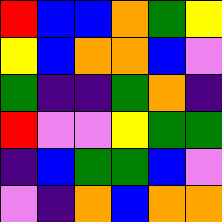[["red", "blue", "blue", "orange", "green", "yellow"], ["yellow", "blue", "orange", "orange", "blue", "violet"], ["green", "indigo", "indigo", "green", "orange", "indigo"], ["red", "violet", "violet", "yellow", "green", "green"], ["indigo", "blue", "green", "green", "blue", "violet"], ["violet", "indigo", "orange", "blue", "orange", "orange"]]